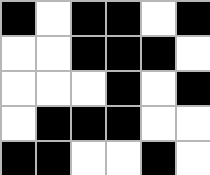[["black", "white", "black", "black", "white", "black"], ["white", "white", "black", "black", "black", "white"], ["white", "white", "white", "black", "white", "black"], ["white", "black", "black", "black", "white", "white"], ["black", "black", "white", "white", "black", "white"]]